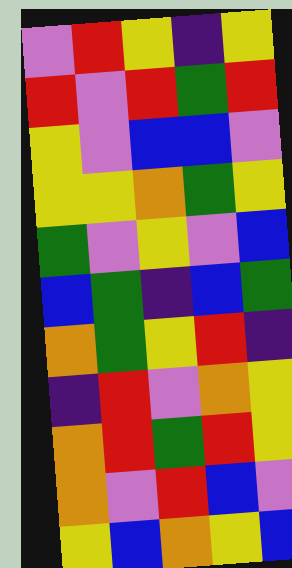[["violet", "red", "yellow", "indigo", "yellow"], ["red", "violet", "red", "green", "red"], ["yellow", "violet", "blue", "blue", "violet"], ["yellow", "yellow", "orange", "green", "yellow"], ["green", "violet", "yellow", "violet", "blue"], ["blue", "green", "indigo", "blue", "green"], ["orange", "green", "yellow", "red", "indigo"], ["indigo", "red", "violet", "orange", "yellow"], ["orange", "red", "green", "red", "yellow"], ["orange", "violet", "red", "blue", "violet"], ["yellow", "blue", "orange", "yellow", "blue"]]